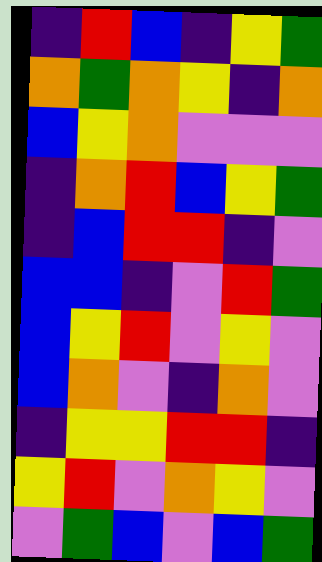[["indigo", "red", "blue", "indigo", "yellow", "green"], ["orange", "green", "orange", "yellow", "indigo", "orange"], ["blue", "yellow", "orange", "violet", "violet", "violet"], ["indigo", "orange", "red", "blue", "yellow", "green"], ["indigo", "blue", "red", "red", "indigo", "violet"], ["blue", "blue", "indigo", "violet", "red", "green"], ["blue", "yellow", "red", "violet", "yellow", "violet"], ["blue", "orange", "violet", "indigo", "orange", "violet"], ["indigo", "yellow", "yellow", "red", "red", "indigo"], ["yellow", "red", "violet", "orange", "yellow", "violet"], ["violet", "green", "blue", "violet", "blue", "green"]]